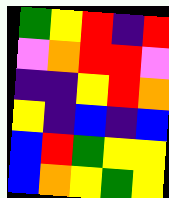[["green", "yellow", "red", "indigo", "red"], ["violet", "orange", "red", "red", "violet"], ["indigo", "indigo", "yellow", "red", "orange"], ["yellow", "indigo", "blue", "indigo", "blue"], ["blue", "red", "green", "yellow", "yellow"], ["blue", "orange", "yellow", "green", "yellow"]]